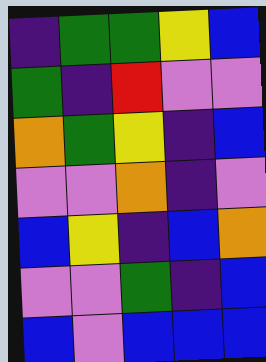[["indigo", "green", "green", "yellow", "blue"], ["green", "indigo", "red", "violet", "violet"], ["orange", "green", "yellow", "indigo", "blue"], ["violet", "violet", "orange", "indigo", "violet"], ["blue", "yellow", "indigo", "blue", "orange"], ["violet", "violet", "green", "indigo", "blue"], ["blue", "violet", "blue", "blue", "blue"]]